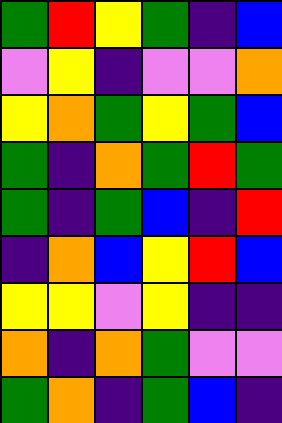[["green", "red", "yellow", "green", "indigo", "blue"], ["violet", "yellow", "indigo", "violet", "violet", "orange"], ["yellow", "orange", "green", "yellow", "green", "blue"], ["green", "indigo", "orange", "green", "red", "green"], ["green", "indigo", "green", "blue", "indigo", "red"], ["indigo", "orange", "blue", "yellow", "red", "blue"], ["yellow", "yellow", "violet", "yellow", "indigo", "indigo"], ["orange", "indigo", "orange", "green", "violet", "violet"], ["green", "orange", "indigo", "green", "blue", "indigo"]]